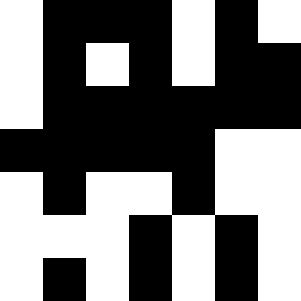[["white", "black", "black", "black", "white", "black", "white"], ["white", "black", "white", "black", "white", "black", "black"], ["white", "black", "black", "black", "black", "black", "black"], ["black", "black", "black", "black", "black", "white", "white"], ["white", "black", "white", "white", "black", "white", "white"], ["white", "white", "white", "black", "white", "black", "white"], ["white", "black", "white", "black", "white", "black", "white"]]